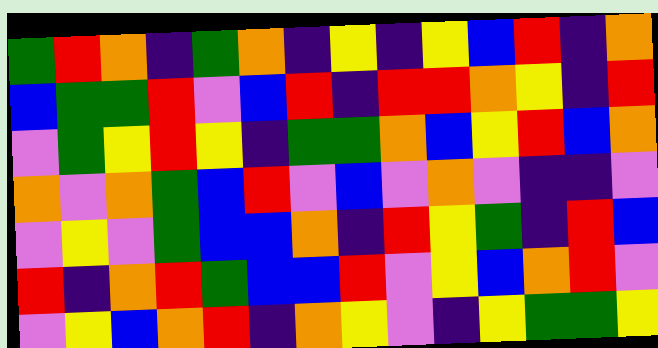[["green", "red", "orange", "indigo", "green", "orange", "indigo", "yellow", "indigo", "yellow", "blue", "red", "indigo", "orange"], ["blue", "green", "green", "red", "violet", "blue", "red", "indigo", "red", "red", "orange", "yellow", "indigo", "red"], ["violet", "green", "yellow", "red", "yellow", "indigo", "green", "green", "orange", "blue", "yellow", "red", "blue", "orange"], ["orange", "violet", "orange", "green", "blue", "red", "violet", "blue", "violet", "orange", "violet", "indigo", "indigo", "violet"], ["violet", "yellow", "violet", "green", "blue", "blue", "orange", "indigo", "red", "yellow", "green", "indigo", "red", "blue"], ["red", "indigo", "orange", "red", "green", "blue", "blue", "red", "violet", "yellow", "blue", "orange", "red", "violet"], ["violet", "yellow", "blue", "orange", "red", "indigo", "orange", "yellow", "violet", "indigo", "yellow", "green", "green", "yellow"]]